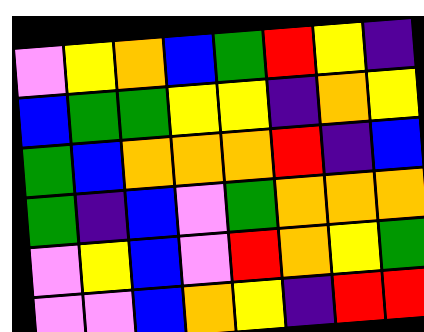[["violet", "yellow", "orange", "blue", "green", "red", "yellow", "indigo"], ["blue", "green", "green", "yellow", "yellow", "indigo", "orange", "yellow"], ["green", "blue", "orange", "orange", "orange", "red", "indigo", "blue"], ["green", "indigo", "blue", "violet", "green", "orange", "orange", "orange"], ["violet", "yellow", "blue", "violet", "red", "orange", "yellow", "green"], ["violet", "violet", "blue", "orange", "yellow", "indigo", "red", "red"]]